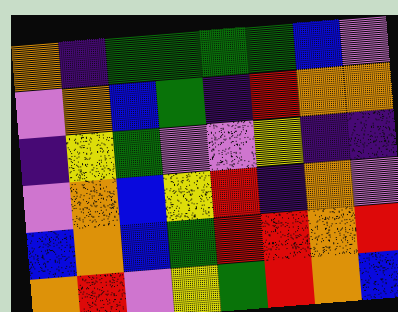[["orange", "indigo", "green", "green", "green", "green", "blue", "violet"], ["violet", "orange", "blue", "green", "indigo", "red", "orange", "orange"], ["indigo", "yellow", "green", "violet", "violet", "yellow", "indigo", "indigo"], ["violet", "orange", "blue", "yellow", "red", "indigo", "orange", "violet"], ["blue", "orange", "blue", "green", "red", "red", "orange", "red"], ["orange", "red", "violet", "yellow", "green", "red", "orange", "blue"]]